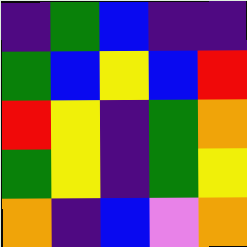[["indigo", "green", "blue", "indigo", "indigo"], ["green", "blue", "yellow", "blue", "red"], ["red", "yellow", "indigo", "green", "orange"], ["green", "yellow", "indigo", "green", "yellow"], ["orange", "indigo", "blue", "violet", "orange"]]